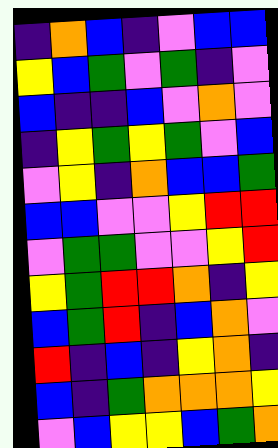[["indigo", "orange", "blue", "indigo", "violet", "blue", "blue"], ["yellow", "blue", "green", "violet", "green", "indigo", "violet"], ["blue", "indigo", "indigo", "blue", "violet", "orange", "violet"], ["indigo", "yellow", "green", "yellow", "green", "violet", "blue"], ["violet", "yellow", "indigo", "orange", "blue", "blue", "green"], ["blue", "blue", "violet", "violet", "yellow", "red", "red"], ["violet", "green", "green", "violet", "violet", "yellow", "red"], ["yellow", "green", "red", "red", "orange", "indigo", "yellow"], ["blue", "green", "red", "indigo", "blue", "orange", "violet"], ["red", "indigo", "blue", "indigo", "yellow", "orange", "indigo"], ["blue", "indigo", "green", "orange", "orange", "orange", "yellow"], ["violet", "blue", "yellow", "yellow", "blue", "green", "orange"]]